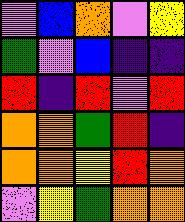[["violet", "blue", "orange", "violet", "yellow"], ["green", "violet", "blue", "indigo", "indigo"], ["red", "indigo", "red", "violet", "red"], ["orange", "orange", "green", "red", "indigo"], ["orange", "orange", "yellow", "red", "orange"], ["violet", "yellow", "green", "orange", "orange"]]